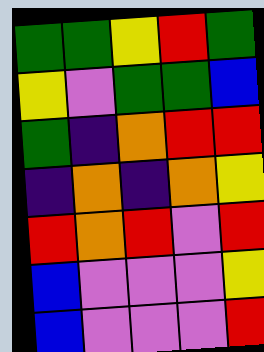[["green", "green", "yellow", "red", "green"], ["yellow", "violet", "green", "green", "blue"], ["green", "indigo", "orange", "red", "red"], ["indigo", "orange", "indigo", "orange", "yellow"], ["red", "orange", "red", "violet", "red"], ["blue", "violet", "violet", "violet", "yellow"], ["blue", "violet", "violet", "violet", "red"]]